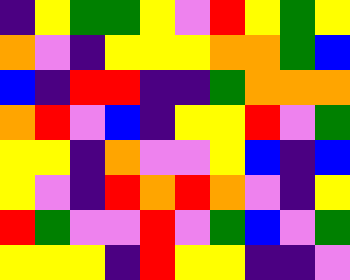[["indigo", "yellow", "green", "green", "yellow", "violet", "red", "yellow", "green", "yellow"], ["orange", "violet", "indigo", "yellow", "yellow", "yellow", "orange", "orange", "green", "blue"], ["blue", "indigo", "red", "red", "indigo", "indigo", "green", "orange", "orange", "orange"], ["orange", "red", "violet", "blue", "indigo", "yellow", "yellow", "red", "violet", "green"], ["yellow", "yellow", "indigo", "orange", "violet", "violet", "yellow", "blue", "indigo", "blue"], ["yellow", "violet", "indigo", "red", "orange", "red", "orange", "violet", "indigo", "yellow"], ["red", "green", "violet", "violet", "red", "violet", "green", "blue", "violet", "green"], ["yellow", "yellow", "yellow", "indigo", "red", "yellow", "yellow", "indigo", "indigo", "violet"]]